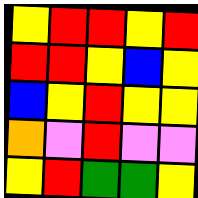[["yellow", "red", "red", "yellow", "red"], ["red", "red", "yellow", "blue", "yellow"], ["blue", "yellow", "red", "yellow", "yellow"], ["orange", "violet", "red", "violet", "violet"], ["yellow", "red", "green", "green", "yellow"]]